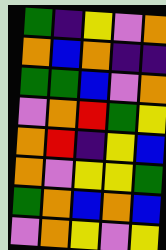[["green", "indigo", "yellow", "violet", "orange"], ["orange", "blue", "orange", "indigo", "indigo"], ["green", "green", "blue", "violet", "orange"], ["violet", "orange", "red", "green", "yellow"], ["orange", "red", "indigo", "yellow", "blue"], ["orange", "violet", "yellow", "yellow", "green"], ["green", "orange", "blue", "orange", "blue"], ["violet", "orange", "yellow", "violet", "yellow"]]